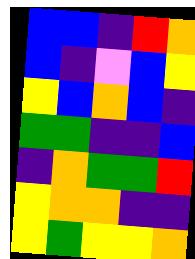[["blue", "blue", "indigo", "red", "orange"], ["blue", "indigo", "violet", "blue", "yellow"], ["yellow", "blue", "orange", "blue", "indigo"], ["green", "green", "indigo", "indigo", "blue"], ["indigo", "orange", "green", "green", "red"], ["yellow", "orange", "orange", "indigo", "indigo"], ["yellow", "green", "yellow", "yellow", "orange"]]